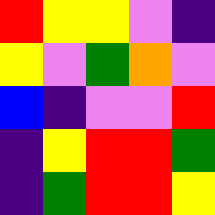[["red", "yellow", "yellow", "violet", "indigo"], ["yellow", "violet", "green", "orange", "violet"], ["blue", "indigo", "violet", "violet", "red"], ["indigo", "yellow", "red", "red", "green"], ["indigo", "green", "red", "red", "yellow"]]